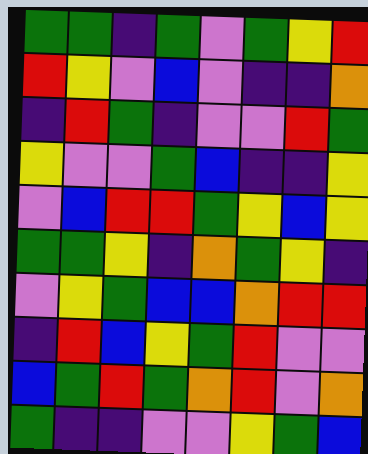[["green", "green", "indigo", "green", "violet", "green", "yellow", "red"], ["red", "yellow", "violet", "blue", "violet", "indigo", "indigo", "orange"], ["indigo", "red", "green", "indigo", "violet", "violet", "red", "green"], ["yellow", "violet", "violet", "green", "blue", "indigo", "indigo", "yellow"], ["violet", "blue", "red", "red", "green", "yellow", "blue", "yellow"], ["green", "green", "yellow", "indigo", "orange", "green", "yellow", "indigo"], ["violet", "yellow", "green", "blue", "blue", "orange", "red", "red"], ["indigo", "red", "blue", "yellow", "green", "red", "violet", "violet"], ["blue", "green", "red", "green", "orange", "red", "violet", "orange"], ["green", "indigo", "indigo", "violet", "violet", "yellow", "green", "blue"]]